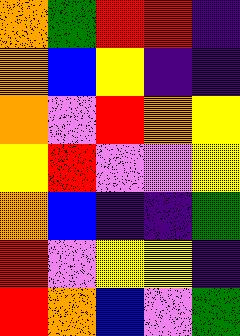[["orange", "green", "red", "red", "indigo"], ["orange", "blue", "yellow", "indigo", "indigo"], ["orange", "violet", "red", "orange", "yellow"], ["yellow", "red", "violet", "violet", "yellow"], ["orange", "blue", "indigo", "indigo", "green"], ["red", "violet", "yellow", "yellow", "indigo"], ["red", "orange", "blue", "violet", "green"]]